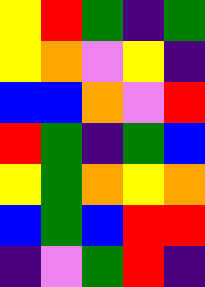[["yellow", "red", "green", "indigo", "green"], ["yellow", "orange", "violet", "yellow", "indigo"], ["blue", "blue", "orange", "violet", "red"], ["red", "green", "indigo", "green", "blue"], ["yellow", "green", "orange", "yellow", "orange"], ["blue", "green", "blue", "red", "red"], ["indigo", "violet", "green", "red", "indigo"]]